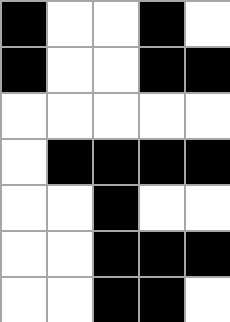[["black", "white", "white", "black", "white"], ["black", "white", "white", "black", "black"], ["white", "white", "white", "white", "white"], ["white", "black", "black", "black", "black"], ["white", "white", "black", "white", "white"], ["white", "white", "black", "black", "black"], ["white", "white", "black", "black", "white"]]